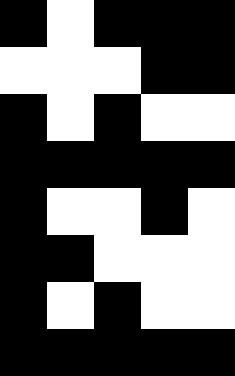[["black", "white", "black", "black", "black"], ["white", "white", "white", "black", "black"], ["black", "white", "black", "white", "white"], ["black", "black", "black", "black", "black"], ["black", "white", "white", "black", "white"], ["black", "black", "white", "white", "white"], ["black", "white", "black", "white", "white"], ["black", "black", "black", "black", "black"]]